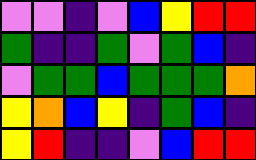[["violet", "violet", "indigo", "violet", "blue", "yellow", "red", "red"], ["green", "indigo", "indigo", "green", "violet", "green", "blue", "indigo"], ["violet", "green", "green", "blue", "green", "green", "green", "orange"], ["yellow", "orange", "blue", "yellow", "indigo", "green", "blue", "indigo"], ["yellow", "red", "indigo", "indigo", "violet", "blue", "red", "red"]]